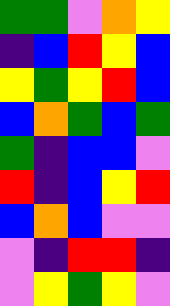[["green", "green", "violet", "orange", "yellow"], ["indigo", "blue", "red", "yellow", "blue"], ["yellow", "green", "yellow", "red", "blue"], ["blue", "orange", "green", "blue", "green"], ["green", "indigo", "blue", "blue", "violet"], ["red", "indigo", "blue", "yellow", "red"], ["blue", "orange", "blue", "violet", "violet"], ["violet", "indigo", "red", "red", "indigo"], ["violet", "yellow", "green", "yellow", "violet"]]